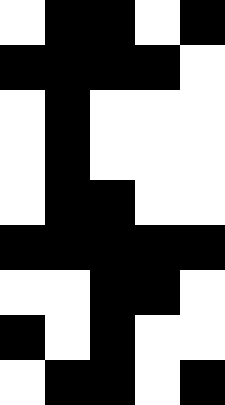[["white", "black", "black", "white", "black"], ["black", "black", "black", "black", "white"], ["white", "black", "white", "white", "white"], ["white", "black", "white", "white", "white"], ["white", "black", "black", "white", "white"], ["black", "black", "black", "black", "black"], ["white", "white", "black", "black", "white"], ["black", "white", "black", "white", "white"], ["white", "black", "black", "white", "black"]]